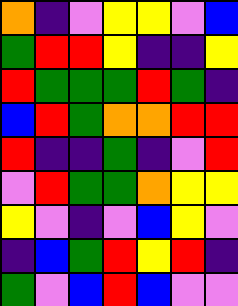[["orange", "indigo", "violet", "yellow", "yellow", "violet", "blue"], ["green", "red", "red", "yellow", "indigo", "indigo", "yellow"], ["red", "green", "green", "green", "red", "green", "indigo"], ["blue", "red", "green", "orange", "orange", "red", "red"], ["red", "indigo", "indigo", "green", "indigo", "violet", "red"], ["violet", "red", "green", "green", "orange", "yellow", "yellow"], ["yellow", "violet", "indigo", "violet", "blue", "yellow", "violet"], ["indigo", "blue", "green", "red", "yellow", "red", "indigo"], ["green", "violet", "blue", "red", "blue", "violet", "violet"]]